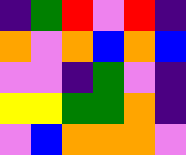[["indigo", "green", "red", "violet", "red", "indigo"], ["orange", "violet", "orange", "blue", "orange", "blue"], ["violet", "violet", "indigo", "green", "violet", "indigo"], ["yellow", "yellow", "green", "green", "orange", "indigo"], ["violet", "blue", "orange", "orange", "orange", "violet"]]